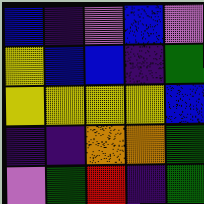[["blue", "indigo", "violet", "blue", "violet"], ["yellow", "blue", "blue", "indigo", "green"], ["yellow", "yellow", "yellow", "yellow", "blue"], ["indigo", "indigo", "orange", "orange", "green"], ["violet", "green", "red", "indigo", "green"]]